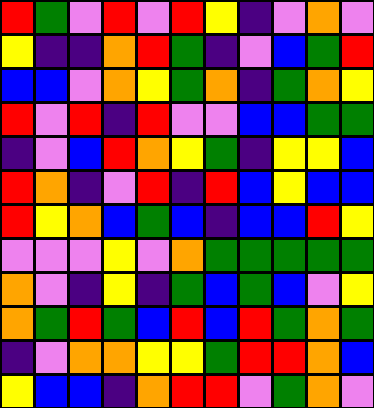[["red", "green", "violet", "red", "violet", "red", "yellow", "indigo", "violet", "orange", "violet"], ["yellow", "indigo", "indigo", "orange", "red", "green", "indigo", "violet", "blue", "green", "red"], ["blue", "blue", "violet", "orange", "yellow", "green", "orange", "indigo", "green", "orange", "yellow"], ["red", "violet", "red", "indigo", "red", "violet", "violet", "blue", "blue", "green", "green"], ["indigo", "violet", "blue", "red", "orange", "yellow", "green", "indigo", "yellow", "yellow", "blue"], ["red", "orange", "indigo", "violet", "red", "indigo", "red", "blue", "yellow", "blue", "blue"], ["red", "yellow", "orange", "blue", "green", "blue", "indigo", "blue", "blue", "red", "yellow"], ["violet", "violet", "violet", "yellow", "violet", "orange", "green", "green", "green", "green", "green"], ["orange", "violet", "indigo", "yellow", "indigo", "green", "blue", "green", "blue", "violet", "yellow"], ["orange", "green", "red", "green", "blue", "red", "blue", "red", "green", "orange", "green"], ["indigo", "violet", "orange", "orange", "yellow", "yellow", "green", "red", "red", "orange", "blue"], ["yellow", "blue", "blue", "indigo", "orange", "red", "red", "violet", "green", "orange", "violet"]]